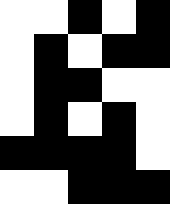[["white", "white", "black", "white", "black"], ["white", "black", "white", "black", "black"], ["white", "black", "black", "white", "white"], ["white", "black", "white", "black", "white"], ["black", "black", "black", "black", "white"], ["white", "white", "black", "black", "black"]]